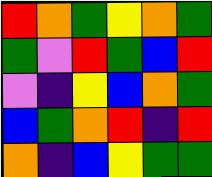[["red", "orange", "green", "yellow", "orange", "green"], ["green", "violet", "red", "green", "blue", "red"], ["violet", "indigo", "yellow", "blue", "orange", "green"], ["blue", "green", "orange", "red", "indigo", "red"], ["orange", "indigo", "blue", "yellow", "green", "green"]]